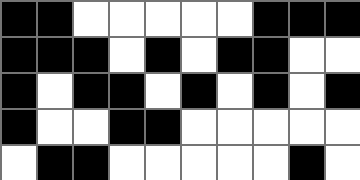[["black", "black", "white", "white", "white", "white", "white", "black", "black", "black"], ["black", "black", "black", "white", "black", "white", "black", "black", "white", "white"], ["black", "white", "black", "black", "white", "black", "white", "black", "white", "black"], ["black", "white", "white", "black", "black", "white", "white", "white", "white", "white"], ["white", "black", "black", "white", "white", "white", "white", "white", "black", "white"]]